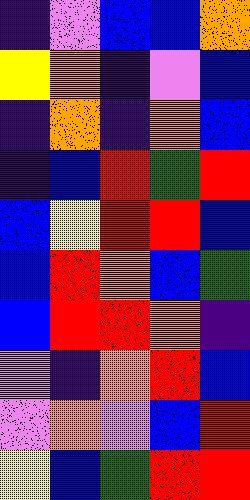[["indigo", "violet", "blue", "blue", "orange"], ["yellow", "orange", "indigo", "violet", "blue"], ["indigo", "orange", "indigo", "orange", "blue"], ["indigo", "blue", "red", "green", "red"], ["blue", "yellow", "red", "red", "blue"], ["blue", "red", "orange", "blue", "green"], ["blue", "red", "red", "orange", "indigo"], ["violet", "indigo", "orange", "red", "blue"], ["violet", "orange", "violet", "blue", "red"], ["yellow", "blue", "green", "red", "red"]]